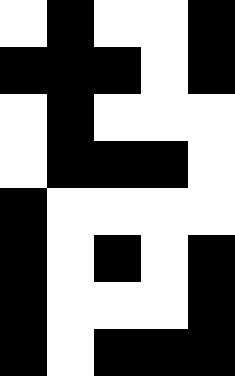[["white", "black", "white", "white", "black"], ["black", "black", "black", "white", "black"], ["white", "black", "white", "white", "white"], ["white", "black", "black", "black", "white"], ["black", "white", "white", "white", "white"], ["black", "white", "black", "white", "black"], ["black", "white", "white", "white", "black"], ["black", "white", "black", "black", "black"]]